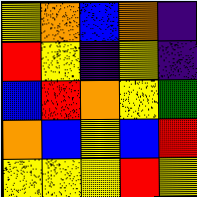[["yellow", "orange", "blue", "orange", "indigo"], ["red", "yellow", "indigo", "yellow", "indigo"], ["blue", "red", "orange", "yellow", "green"], ["orange", "blue", "yellow", "blue", "red"], ["yellow", "yellow", "yellow", "red", "yellow"]]